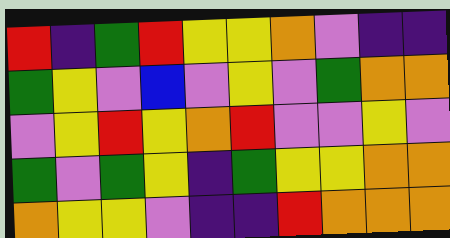[["red", "indigo", "green", "red", "yellow", "yellow", "orange", "violet", "indigo", "indigo"], ["green", "yellow", "violet", "blue", "violet", "yellow", "violet", "green", "orange", "orange"], ["violet", "yellow", "red", "yellow", "orange", "red", "violet", "violet", "yellow", "violet"], ["green", "violet", "green", "yellow", "indigo", "green", "yellow", "yellow", "orange", "orange"], ["orange", "yellow", "yellow", "violet", "indigo", "indigo", "red", "orange", "orange", "orange"]]